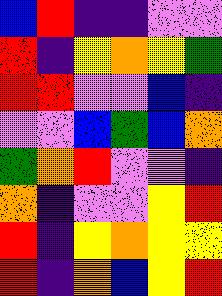[["blue", "red", "indigo", "indigo", "violet", "violet"], ["red", "indigo", "yellow", "orange", "yellow", "green"], ["red", "red", "violet", "violet", "blue", "indigo"], ["violet", "violet", "blue", "green", "blue", "orange"], ["green", "orange", "red", "violet", "violet", "indigo"], ["orange", "indigo", "violet", "violet", "yellow", "red"], ["red", "indigo", "yellow", "orange", "yellow", "yellow"], ["red", "indigo", "orange", "blue", "yellow", "red"]]